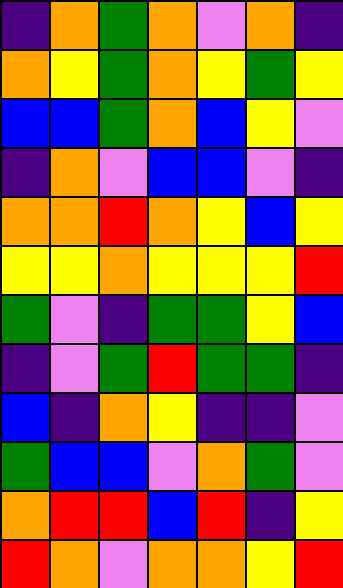[["indigo", "orange", "green", "orange", "violet", "orange", "indigo"], ["orange", "yellow", "green", "orange", "yellow", "green", "yellow"], ["blue", "blue", "green", "orange", "blue", "yellow", "violet"], ["indigo", "orange", "violet", "blue", "blue", "violet", "indigo"], ["orange", "orange", "red", "orange", "yellow", "blue", "yellow"], ["yellow", "yellow", "orange", "yellow", "yellow", "yellow", "red"], ["green", "violet", "indigo", "green", "green", "yellow", "blue"], ["indigo", "violet", "green", "red", "green", "green", "indigo"], ["blue", "indigo", "orange", "yellow", "indigo", "indigo", "violet"], ["green", "blue", "blue", "violet", "orange", "green", "violet"], ["orange", "red", "red", "blue", "red", "indigo", "yellow"], ["red", "orange", "violet", "orange", "orange", "yellow", "red"]]